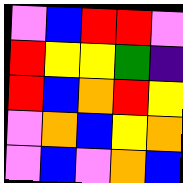[["violet", "blue", "red", "red", "violet"], ["red", "yellow", "yellow", "green", "indigo"], ["red", "blue", "orange", "red", "yellow"], ["violet", "orange", "blue", "yellow", "orange"], ["violet", "blue", "violet", "orange", "blue"]]